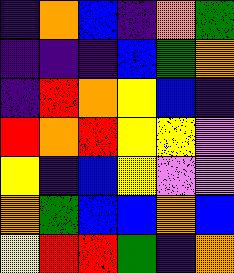[["indigo", "orange", "blue", "indigo", "orange", "green"], ["indigo", "indigo", "indigo", "blue", "green", "orange"], ["indigo", "red", "orange", "yellow", "blue", "indigo"], ["red", "orange", "red", "yellow", "yellow", "violet"], ["yellow", "indigo", "blue", "yellow", "violet", "violet"], ["orange", "green", "blue", "blue", "orange", "blue"], ["yellow", "red", "red", "green", "indigo", "orange"]]